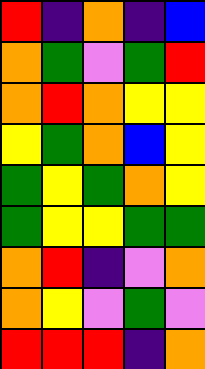[["red", "indigo", "orange", "indigo", "blue"], ["orange", "green", "violet", "green", "red"], ["orange", "red", "orange", "yellow", "yellow"], ["yellow", "green", "orange", "blue", "yellow"], ["green", "yellow", "green", "orange", "yellow"], ["green", "yellow", "yellow", "green", "green"], ["orange", "red", "indigo", "violet", "orange"], ["orange", "yellow", "violet", "green", "violet"], ["red", "red", "red", "indigo", "orange"]]